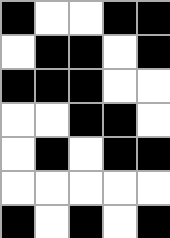[["black", "white", "white", "black", "black"], ["white", "black", "black", "white", "black"], ["black", "black", "black", "white", "white"], ["white", "white", "black", "black", "white"], ["white", "black", "white", "black", "black"], ["white", "white", "white", "white", "white"], ["black", "white", "black", "white", "black"]]